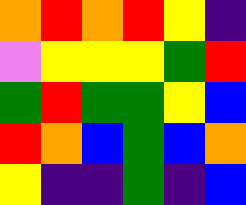[["orange", "red", "orange", "red", "yellow", "indigo"], ["violet", "yellow", "yellow", "yellow", "green", "red"], ["green", "red", "green", "green", "yellow", "blue"], ["red", "orange", "blue", "green", "blue", "orange"], ["yellow", "indigo", "indigo", "green", "indigo", "blue"]]